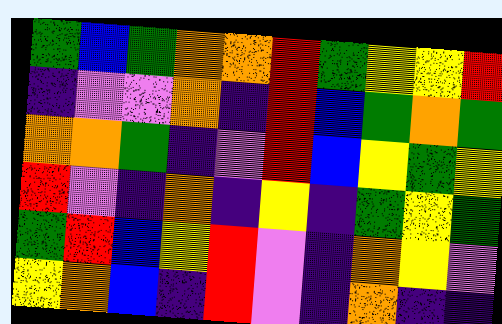[["green", "blue", "green", "orange", "orange", "red", "green", "yellow", "yellow", "red"], ["indigo", "violet", "violet", "orange", "indigo", "red", "blue", "green", "orange", "green"], ["orange", "orange", "green", "indigo", "violet", "red", "blue", "yellow", "green", "yellow"], ["red", "violet", "indigo", "orange", "indigo", "yellow", "indigo", "green", "yellow", "green"], ["green", "red", "blue", "yellow", "red", "violet", "indigo", "orange", "yellow", "violet"], ["yellow", "orange", "blue", "indigo", "red", "violet", "indigo", "orange", "indigo", "indigo"]]